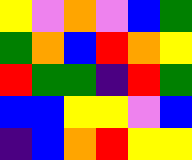[["yellow", "violet", "orange", "violet", "blue", "green"], ["green", "orange", "blue", "red", "orange", "yellow"], ["red", "green", "green", "indigo", "red", "green"], ["blue", "blue", "yellow", "yellow", "violet", "blue"], ["indigo", "blue", "orange", "red", "yellow", "yellow"]]